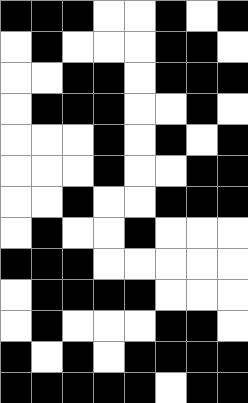[["black", "black", "black", "white", "white", "black", "white", "black"], ["white", "black", "white", "white", "white", "black", "black", "white"], ["white", "white", "black", "black", "white", "black", "black", "black"], ["white", "black", "black", "black", "white", "white", "black", "white"], ["white", "white", "white", "black", "white", "black", "white", "black"], ["white", "white", "white", "black", "white", "white", "black", "black"], ["white", "white", "black", "white", "white", "black", "black", "black"], ["white", "black", "white", "white", "black", "white", "white", "white"], ["black", "black", "black", "white", "white", "white", "white", "white"], ["white", "black", "black", "black", "black", "white", "white", "white"], ["white", "black", "white", "white", "white", "black", "black", "white"], ["black", "white", "black", "white", "black", "black", "black", "black"], ["black", "black", "black", "black", "black", "white", "black", "black"]]